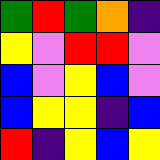[["green", "red", "green", "orange", "indigo"], ["yellow", "violet", "red", "red", "violet"], ["blue", "violet", "yellow", "blue", "violet"], ["blue", "yellow", "yellow", "indigo", "blue"], ["red", "indigo", "yellow", "blue", "yellow"]]